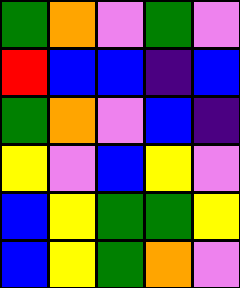[["green", "orange", "violet", "green", "violet"], ["red", "blue", "blue", "indigo", "blue"], ["green", "orange", "violet", "blue", "indigo"], ["yellow", "violet", "blue", "yellow", "violet"], ["blue", "yellow", "green", "green", "yellow"], ["blue", "yellow", "green", "orange", "violet"]]